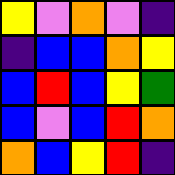[["yellow", "violet", "orange", "violet", "indigo"], ["indigo", "blue", "blue", "orange", "yellow"], ["blue", "red", "blue", "yellow", "green"], ["blue", "violet", "blue", "red", "orange"], ["orange", "blue", "yellow", "red", "indigo"]]